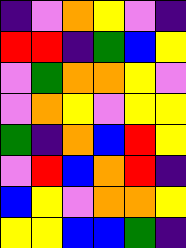[["indigo", "violet", "orange", "yellow", "violet", "indigo"], ["red", "red", "indigo", "green", "blue", "yellow"], ["violet", "green", "orange", "orange", "yellow", "violet"], ["violet", "orange", "yellow", "violet", "yellow", "yellow"], ["green", "indigo", "orange", "blue", "red", "yellow"], ["violet", "red", "blue", "orange", "red", "indigo"], ["blue", "yellow", "violet", "orange", "orange", "yellow"], ["yellow", "yellow", "blue", "blue", "green", "indigo"]]